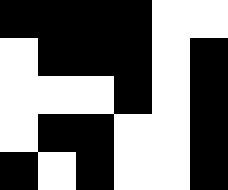[["black", "black", "black", "black", "white", "white"], ["white", "black", "black", "black", "white", "black"], ["white", "white", "white", "black", "white", "black"], ["white", "black", "black", "white", "white", "black"], ["black", "white", "black", "white", "white", "black"]]